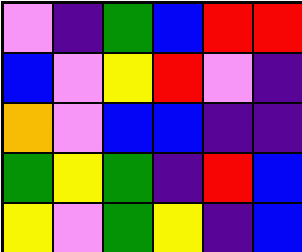[["violet", "indigo", "green", "blue", "red", "red"], ["blue", "violet", "yellow", "red", "violet", "indigo"], ["orange", "violet", "blue", "blue", "indigo", "indigo"], ["green", "yellow", "green", "indigo", "red", "blue"], ["yellow", "violet", "green", "yellow", "indigo", "blue"]]